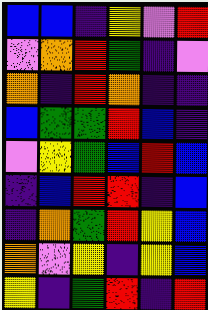[["blue", "blue", "indigo", "yellow", "violet", "red"], ["violet", "orange", "red", "green", "indigo", "violet"], ["orange", "indigo", "red", "orange", "indigo", "indigo"], ["blue", "green", "green", "red", "blue", "indigo"], ["violet", "yellow", "green", "blue", "red", "blue"], ["indigo", "blue", "red", "red", "indigo", "blue"], ["indigo", "orange", "green", "red", "yellow", "blue"], ["orange", "violet", "yellow", "indigo", "yellow", "blue"], ["yellow", "indigo", "green", "red", "indigo", "red"]]